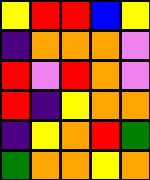[["yellow", "red", "red", "blue", "yellow"], ["indigo", "orange", "orange", "orange", "violet"], ["red", "violet", "red", "orange", "violet"], ["red", "indigo", "yellow", "orange", "orange"], ["indigo", "yellow", "orange", "red", "green"], ["green", "orange", "orange", "yellow", "orange"]]